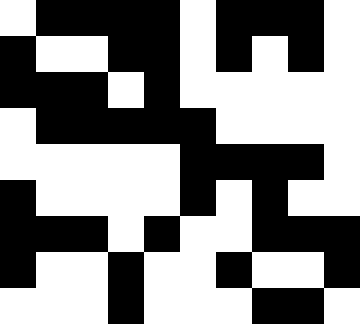[["white", "black", "black", "black", "black", "white", "black", "black", "black", "white"], ["black", "white", "white", "black", "black", "white", "black", "white", "black", "white"], ["black", "black", "black", "white", "black", "white", "white", "white", "white", "white"], ["white", "black", "black", "black", "black", "black", "white", "white", "white", "white"], ["white", "white", "white", "white", "white", "black", "black", "black", "black", "white"], ["black", "white", "white", "white", "white", "black", "white", "black", "white", "white"], ["black", "black", "black", "white", "black", "white", "white", "black", "black", "black"], ["black", "white", "white", "black", "white", "white", "black", "white", "white", "black"], ["white", "white", "white", "black", "white", "white", "white", "black", "black", "white"]]